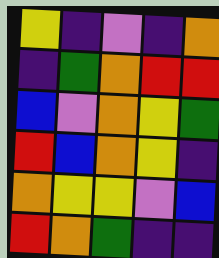[["yellow", "indigo", "violet", "indigo", "orange"], ["indigo", "green", "orange", "red", "red"], ["blue", "violet", "orange", "yellow", "green"], ["red", "blue", "orange", "yellow", "indigo"], ["orange", "yellow", "yellow", "violet", "blue"], ["red", "orange", "green", "indigo", "indigo"]]